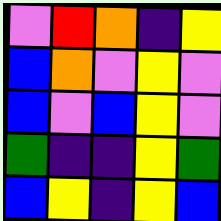[["violet", "red", "orange", "indigo", "yellow"], ["blue", "orange", "violet", "yellow", "violet"], ["blue", "violet", "blue", "yellow", "violet"], ["green", "indigo", "indigo", "yellow", "green"], ["blue", "yellow", "indigo", "yellow", "blue"]]